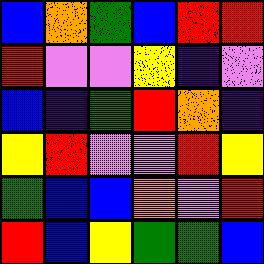[["blue", "orange", "green", "blue", "red", "red"], ["red", "violet", "violet", "yellow", "indigo", "violet"], ["blue", "indigo", "green", "red", "orange", "indigo"], ["yellow", "red", "violet", "violet", "red", "yellow"], ["green", "blue", "blue", "orange", "violet", "red"], ["red", "blue", "yellow", "green", "green", "blue"]]